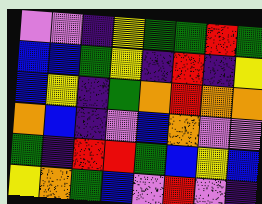[["violet", "violet", "indigo", "yellow", "green", "green", "red", "green"], ["blue", "blue", "green", "yellow", "indigo", "red", "indigo", "yellow"], ["blue", "yellow", "indigo", "green", "orange", "red", "orange", "orange"], ["orange", "blue", "indigo", "violet", "blue", "orange", "violet", "violet"], ["green", "indigo", "red", "red", "green", "blue", "yellow", "blue"], ["yellow", "orange", "green", "blue", "violet", "red", "violet", "indigo"]]